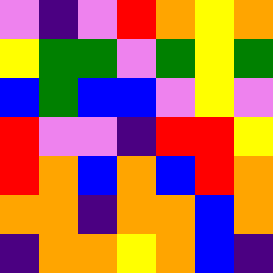[["violet", "indigo", "violet", "red", "orange", "yellow", "orange"], ["yellow", "green", "green", "violet", "green", "yellow", "green"], ["blue", "green", "blue", "blue", "violet", "yellow", "violet"], ["red", "violet", "violet", "indigo", "red", "red", "yellow"], ["red", "orange", "blue", "orange", "blue", "red", "orange"], ["orange", "orange", "indigo", "orange", "orange", "blue", "orange"], ["indigo", "orange", "orange", "yellow", "orange", "blue", "indigo"]]